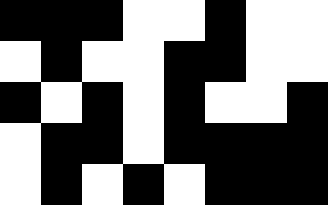[["black", "black", "black", "white", "white", "black", "white", "white"], ["white", "black", "white", "white", "black", "black", "white", "white"], ["black", "white", "black", "white", "black", "white", "white", "black"], ["white", "black", "black", "white", "black", "black", "black", "black"], ["white", "black", "white", "black", "white", "black", "black", "black"]]